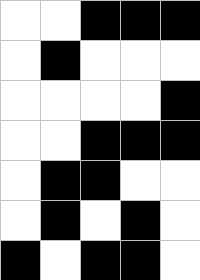[["white", "white", "black", "black", "black"], ["white", "black", "white", "white", "white"], ["white", "white", "white", "white", "black"], ["white", "white", "black", "black", "black"], ["white", "black", "black", "white", "white"], ["white", "black", "white", "black", "white"], ["black", "white", "black", "black", "white"]]